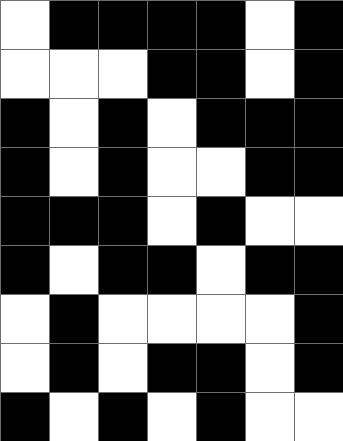[["white", "black", "black", "black", "black", "white", "black"], ["white", "white", "white", "black", "black", "white", "black"], ["black", "white", "black", "white", "black", "black", "black"], ["black", "white", "black", "white", "white", "black", "black"], ["black", "black", "black", "white", "black", "white", "white"], ["black", "white", "black", "black", "white", "black", "black"], ["white", "black", "white", "white", "white", "white", "black"], ["white", "black", "white", "black", "black", "white", "black"], ["black", "white", "black", "white", "black", "white", "white"]]